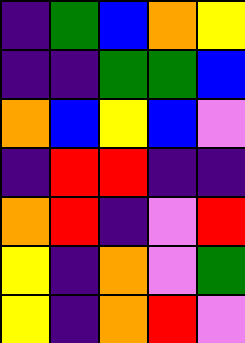[["indigo", "green", "blue", "orange", "yellow"], ["indigo", "indigo", "green", "green", "blue"], ["orange", "blue", "yellow", "blue", "violet"], ["indigo", "red", "red", "indigo", "indigo"], ["orange", "red", "indigo", "violet", "red"], ["yellow", "indigo", "orange", "violet", "green"], ["yellow", "indigo", "orange", "red", "violet"]]